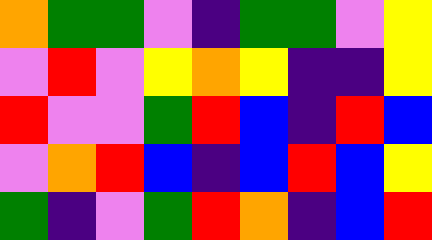[["orange", "green", "green", "violet", "indigo", "green", "green", "violet", "yellow"], ["violet", "red", "violet", "yellow", "orange", "yellow", "indigo", "indigo", "yellow"], ["red", "violet", "violet", "green", "red", "blue", "indigo", "red", "blue"], ["violet", "orange", "red", "blue", "indigo", "blue", "red", "blue", "yellow"], ["green", "indigo", "violet", "green", "red", "orange", "indigo", "blue", "red"]]